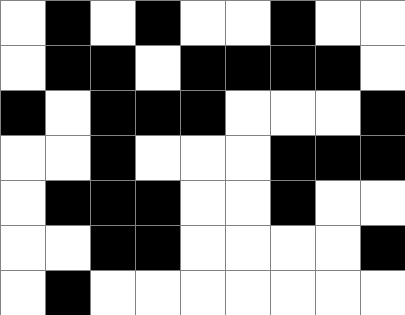[["white", "black", "white", "black", "white", "white", "black", "white", "white"], ["white", "black", "black", "white", "black", "black", "black", "black", "white"], ["black", "white", "black", "black", "black", "white", "white", "white", "black"], ["white", "white", "black", "white", "white", "white", "black", "black", "black"], ["white", "black", "black", "black", "white", "white", "black", "white", "white"], ["white", "white", "black", "black", "white", "white", "white", "white", "black"], ["white", "black", "white", "white", "white", "white", "white", "white", "white"]]